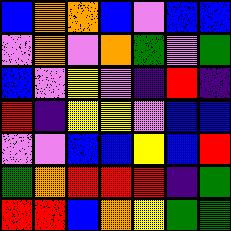[["blue", "orange", "orange", "blue", "violet", "blue", "blue"], ["violet", "orange", "violet", "orange", "green", "violet", "green"], ["blue", "violet", "yellow", "violet", "indigo", "red", "indigo"], ["red", "indigo", "yellow", "yellow", "violet", "blue", "blue"], ["violet", "violet", "blue", "blue", "yellow", "blue", "red"], ["green", "orange", "red", "red", "red", "indigo", "green"], ["red", "red", "blue", "orange", "yellow", "green", "green"]]